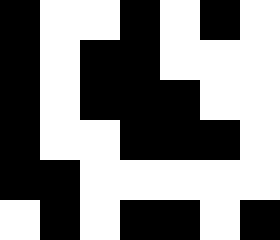[["black", "white", "white", "black", "white", "black", "white"], ["black", "white", "black", "black", "white", "white", "white"], ["black", "white", "black", "black", "black", "white", "white"], ["black", "white", "white", "black", "black", "black", "white"], ["black", "black", "white", "white", "white", "white", "white"], ["white", "black", "white", "black", "black", "white", "black"]]